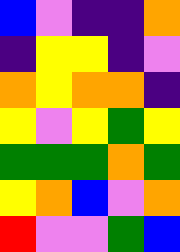[["blue", "violet", "indigo", "indigo", "orange"], ["indigo", "yellow", "yellow", "indigo", "violet"], ["orange", "yellow", "orange", "orange", "indigo"], ["yellow", "violet", "yellow", "green", "yellow"], ["green", "green", "green", "orange", "green"], ["yellow", "orange", "blue", "violet", "orange"], ["red", "violet", "violet", "green", "blue"]]